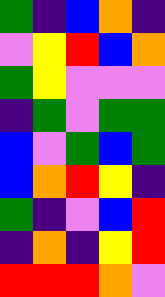[["green", "indigo", "blue", "orange", "indigo"], ["violet", "yellow", "red", "blue", "orange"], ["green", "yellow", "violet", "violet", "violet"], ["indigo", "green", "violet", "green", "green"], ["blue", "violet", "green", "blue", "green"], ["blue", "orange", "red", "yellow", "indigo"], ["green", "indigo", "violet", "blue", "red"], ["indigo", "orange", "indigo", "yellow", "red"], ["red", "red", "red", "orange", "violet"]]